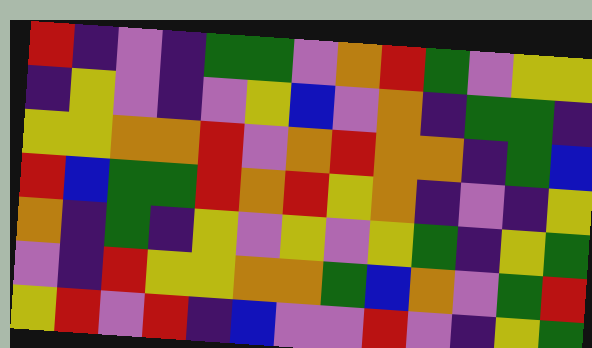[["red", "indigo", "violet", "indigo", "green", "green", "violet", "orange", "red", "green", "violet", "yellow", "yellow"], ["indigo", "yellow", "violet", "indigo", "violet", "yellow", "blue", "violet", "orange", "indigo", "green", "green", "indigo"], ["yellow", "yellow", "orange", "orange", "red", "violet", "orange", "red", "orange", "orange", "indigo", "green", "blue"], ["red", "blue", "green", "green", "red", "orange", "red", "yellow", "orange", "indigo", "violet", "indigo", "yellow"], ["orange", "indigo", "green", "indigo", "yellow", "violet", "yellow", "violet", "yellow", "green", "indigo", "yellow", "green"], ["violet", "indigo", "red", "yellow", "yellow", "orange", "orange", "green", "blue", "orange", "violet", "green", "red"], ["yellow", "red", "violet", "red", "indigo", "blue", "violet", "violet", "red", "violet", "indigo", "yellow", "green"]]